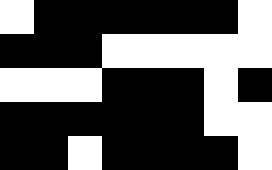[["white", "black", "black", "black", "black", "black", "black", "white"], ["black", "black", "black", "white", "white", "white", "white", "white"], ["white", "white", "white", "black", "black", "black", "white", "black"], ["black", "black", "black", "black", "black", "black", "white", "white"], ["black", "black", "white", "black", "black", "black", "black", "white"]]